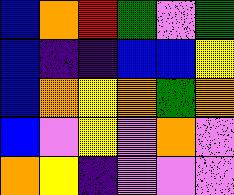[["blue", "orange", "red", "green", "violet", "green"], ["blue", "indigo", "indigo", "blue", "blue", "yellow"], ["blue", "orange", "yellow", "orange", "green", "orange"], ["blue", "violet", "yellow", "violet", "orange", "violet"], ["orange", "yellow", "indigo", "violet", "violet", "violet"]]